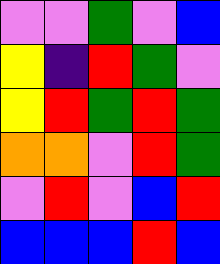[["violet", "violet", "green", "violet", "blue"], ["yellow", "indigo", "red", "green", "violet"], ["yellow", "red", "green", "red", "green"], ["orange", "orange", "violet", "red", "green"], ["violet", "red", "violet", "blue", "red"], ["blue", "blue", "blue", "red", "blue"]]